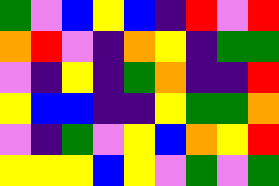[["green", "violet", "blue", "yellow", "blue", "indigo", "red", "violet", "red"], ["orange", "red", "violet", "indigo", "orange", "yellow", "indigo", "green", "green"], ["violet", "indigo", "yellow", "indigo", "green", "orange", "indigo", "indigo", "red"], ["yellow", "blue", "blue", "indigo", "indigo", "yellow", "green", "green", "orange"], ["violet", "indigo", "green", "violet", "yellow", "blue", "orange", "yellow", "red"], ["yellow", "yellow", "yellow", "blue", "yellow", "violet", "green", "violet", "green"]]